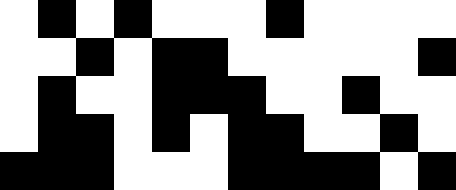[["white", "black", "white", "black", "white", "white", "white", "black", "white", "white", "white", "white"], ["white", "white", "black", "white", "black", "black", "white", "white", "white", "white", "white", "black"], ["white", "black", "white", "white", "black", "black", "black", "white", "white", "black", "white", "white"], ["white", "black", "black", "white", "black", "white", "black", "black", "white", "white", "black", "white"], ["black", "black", "black", "white", "white", "white", "black", "black", "black", "black", "white", "black"]]